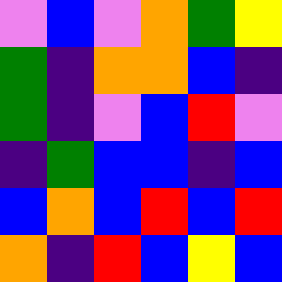[["violet", "blue", "violet", "orange", "green", "yellow"], ["green", "indigo", "orange", "orange", "blue", "indigo"], ["green", "indigo", "violet", "blue", "red", "violet"], ["indigo", "green", "blue", "blue", "indigo", "blue"], ["blue", "orange", "blue", "red", "blue", "red"], ["orange", "indigo", "red", "blue", "yellow", "blue"]]